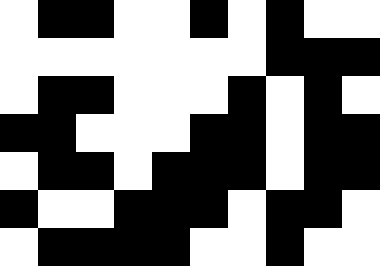[["white", "black", "black", "white", "white", "black", "white", "black", "white", "white"], ["white", "white", "white", "white", "white", "white", "white", "black", "black", "black"], ["white", "black", "black", "white", "white", "white", "black", "white", "black", "white"], ["black", "black", "white", "white", "white", "black", "black", "white", "black", "black"], ["white", "black", "black", "white", "black", "black", "black", "white", "black", "black"], ["black", "white", "white", "black", "black", "black", "white", "black", "black", "white"], ["white", "black", "black", "black", "black", "white", "white", "black", "white", "white"]]